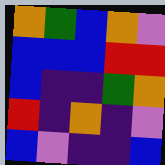[["orange", "green", "blue", "orange", "violet"], ["blue", "blue", "blue", "red", "red"], ["blue", "indigo", "indigo", "green", "orange"], ["red", "indigo", "orange", "indigo", "violet"], ["blue", "violet", "indigo", "indigo", "blue"]]